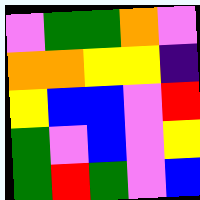[["violet", "green", "green", "orange", "violet"], ["orange", "orange", "yellow", "yellow", "indigo"], ["yellow", "blue", "blue", "violet", "red"], ["green", "violet", "blue", "violet", "yellow"], ["green", "red", "green", "violet", "blue"]]